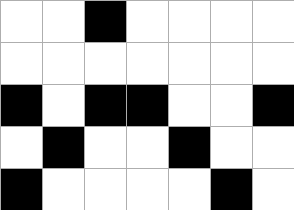[["white", "white", "black", "white", "white", "white", "white"], ["white", "white", "white", "white", "white", "white", "white"], ["black", "white", "black", "black", "white", "white", "black"], ["white", "black", "white", "white", "black", "white", "white"], ["black", "white", "white", "white", "white", "black", "white"]]